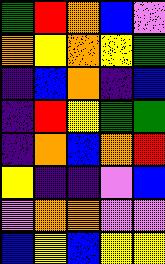[["green", "red", "orange", "blue", "violet"], ["orange", "yellow", "orange", "yellow", "green"], ["indigo", "blue", "orange", "indigo", "blue"], ["indigo", "red", "yellow", "green", "green"], ["indigo", "orange", "blue", "orange", "red"], ["yellow", "indigo", "indigo", "violet", "blue"], ["violet", "orange", "orange", "violet", "violet"], ["blue", "yellow", "blue", "yellow", "yellow"]]